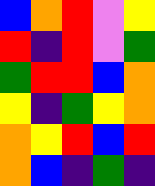[["blue", "orange", "red", "violet", "yellow"], ["red", "indigo", "red", "violet", "green"], ["green", "red", "red", "blue", "orange"], ["yellow", "indigo", "green", "yellow", "orange"], ["orange", "yellow", "red", "blue", "red"], ["orange", "blue", "indigo", "green", "indigo"]]